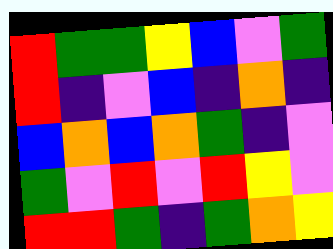[["red", "green", "green", "yellow", "blue", "violet", "green"], ["red", "indigo", "violet", "blue", "indigo", "orange", "indigo"], ["blue", "orange", "blue", "orange", "green", "indigo", "violet"], ["green", "violet", "red", "violet", "red", "yellow", "violet"], ["red", "red", "green", "indigo", "green", "orange", "yellow"]]